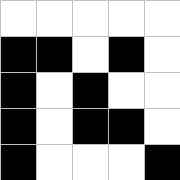[["white", "white", "white", "white", "white"], ["black", "black", "white", "black", "white"], ["black", "white", "black", "white", "white"], ["black", "white", "black", "black", "white"], ["black", "white", "white", "white", "black"]]